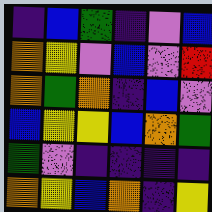[["indigo", "blue", "green", "indigo", "violet", "blue"], ["orange", "yellow", "violet", "blue", "violet", "red"], ["orange", "green", "orange", "indigo", "blue", "violet"], ["blue", "yellow", "yellow", "blue", "orange", "green"], ["green", "violet", "indigo", "indigo", "indigo", "indigo"], ["orange", "yellow", "blue", "orange", "indigo", "yellow"]]